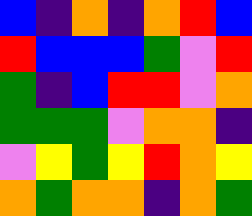[["blue", "indigo", "orange", "indigo", "orange", "red", "blue"], ["red", "blue", "blue", "blue", "green", "violet", "red"], ["green", "indigo", "blue", "red", "red", "violet", "orange"], ["green", "green", "green", "violet", "orange", "orange", "indigo"], ["violet", "yellow", "green", "yellow", "red", "orange", "yellow"], ["orange", "green", "orange", "orange", "indigo", "orange", "green"]]